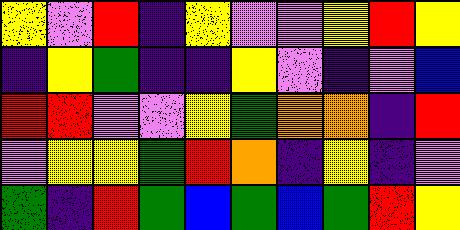[["yellow", "violet", "red", "indigo", "yellow", "violet", "violet", "yellow", "red", "yellow"], ["indigo", "yellow", "green", "indigo", "indigo", "yellow", "violet", "indigo", "violet", "blue"], ["red", "red", "violet", "violet", "yellow", "green", "orange", "orange", "indigo", "red"], ["violet", "yellow", "yellow", "green", "red", "orange", "indigo", "yellow", "indigo", "violet"], ["green", "indigo", "red", "green", "blue", "green", "blue", "green", "red", "yellow"]]